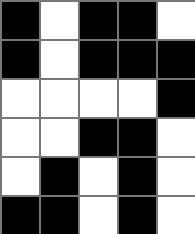[["black", "white", "black", "black", "white"], ["black", "white", "black", "black", "black"], ["white", "white", "white", "white", "black"], ["white", "white", "black", "black", "white"], ["white", "black", "white", "black", "white"], ["black", "black", "white", "black", "white"]]